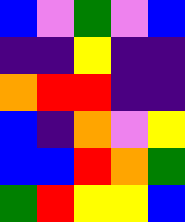[["blue", "violet", "green", "violet", "blue"], ["indigo", "indigo", "yellow", "indigo", "indigo"], ["orange", "red", "red", "indigo", "indigo"], ["blue", "indigo", "orange", "violet", "yellow"], ["blue", "blue", "red", "orange", "green"], ["green", "red", "yellow", "yellow", "blue"]]